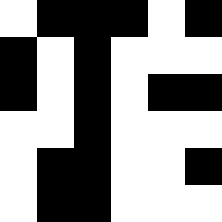[["white", "black", "black", "black", "white", "black"], ["black", "white", "black", "white", "white", "white"], ["black", "white", "black", "white", "black", "black"], ["white", "white", "black", "white", "white", "white"], ["white", "black", "black", "white", "white", "black"], ["white", "black", "black", "white", "white", "white"]]